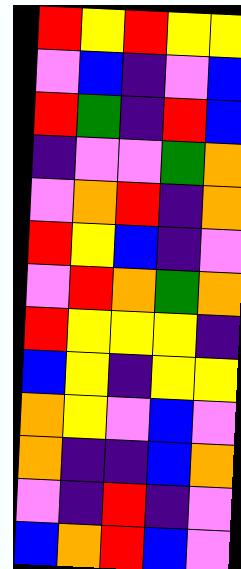[["red", "yellow", "red", "yellow", "yellow"], ["violet", "blue", "indigo", "violet", "blue"], ["red", "green", "indigo", "red", "blue"], ["indigo", "violet", "violet", "green", "orange"], ["violet", "orange", "red", "indigo", "orange"], ["red", "yellow", "blue", "indigo", "violet"], ["violet", "red", "orange", "green", "orange"], ["red", "yellow", "yellow", "yellow", "indigo"], ["blue", "yellow", "indigo", "yellow", "yellow"], ["orange", "yellow", "violet", "blue", "violet"], ["orange", "indigo", "indigo", "blue", "orange"], ["violet", "indigo", "red", "indigo", "violet"], ["blue", "orange", "red", "blue", "violet"]]